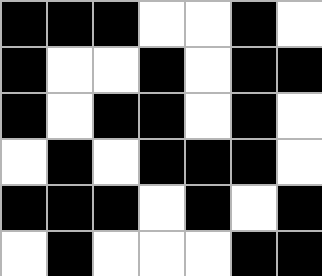[["black", "black", "black", "white", "white", "black", "white"], ["black", "white", "white", "black", "white", "black", "black"], ["black", "white", "black", "black", "white", "black", "white"], ["white", "black", "white", "black", "black", "black", "white"], ["black", "black", "black", "white", "black", "white", "black"], ["white", "black", "white", "white", "white", "black", "black"]]